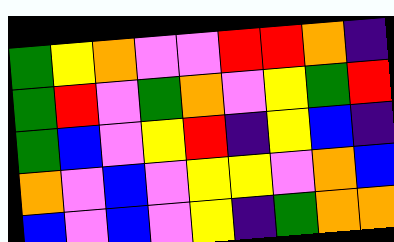[["green", "yellow", "orange", "violet", "violet", "red", "red", "orange", "indigo"], ["green", "red", "violet", "green", "orange", "violet", "yellow", "green", "red"], ["green", "blue", "violet", "yellow", "red", "indigo", "yellow", "blue", "indigo"], ["orange", "violet", "blue", "violet", "yellow", "yellow", "violet", "orange", "blue"], ["blue", "violet", "blue", "violet", "yellow", "indigo", "green", "orange", "orange"]]